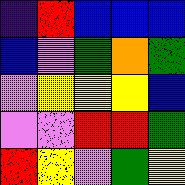[["indigo", "red", "blue", "blue", "blue"], ["blue", "violet", "green", "orange", "green"], ["violet", "yellow", "yellow", "yellow", "blue"], ["violet", "violet", "red", "red", "green"], ["red", "yellow", "violet", "green", "yellow"]]